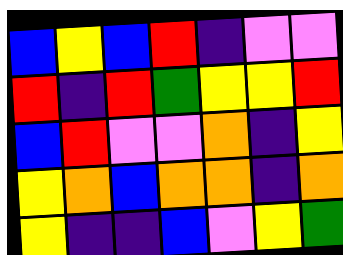[["blue", "yellow", "blue", "red", "indigo", "violet", "violet"], ["red", "indigo", "red", "green", "yellow", "yellow", "red"], ["blue", "red", "violet", "violet", "orange", "indigo", "yellow"], ["yellow", "orange", "blue", "orange", "orange", "indigo", "orange"], ["yellow", "indigo", "indigo", "blue", "violet", "yellow", "green"]]